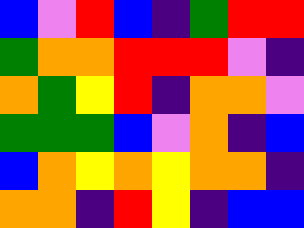[["blue", "violet", "red", "blue", "indigo", "green", "red", "red"], ["green", "orange", "orange", "red", "red", "red", "violet", "indigo"], ["orange", "green", "yellow", "red", "indigo", "orange", "orange", "violet"], ["green", "green", "green", "blue", "violet", "orange", "indigo", "blue"], ["blue", "orange", "yellow", "orange", "yellow", "orange", "orange", "indigo"], ["orange", "orange", "indigo", "red", "yellow", "indigo", "blue", "blue"]]